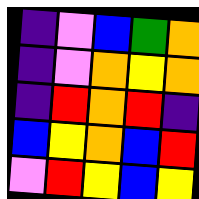[["indigo", "violet", "blue", "green", "orange"], ["indigo", "violet", "orange", "yellow", "orange"], ["indigo", "red", "orange", "red", "indigo"], ["blue", "yellow", "orange", "blue", "red"], ["violet", "red", "yellow", "blue", "yellow"]]